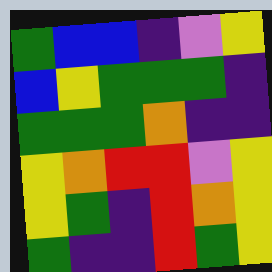[["green", "blue", "blue", "indigo", "violet", "yellow"], ["blue", "yellow", "green", "green", "green", "indigo"], ["green", "green", "green", "orange", "indigo", "indigo"], ["yellow", "orange", "red", "red", "violet", "yellow"], ["yellow", "green", "indigo", "red", "orange", "yellow"], ["green", "indigo", "indigo", "red", "green", "yellow"]]